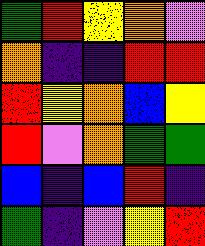[["green", "red", "yellow", "orange", "violet"], ["orange", "indigo", "indigo", "red", "red"], ["red", "yellow", "orange", "blue", "yellow"], ["red", "violet", "orange", "green", "green"], ["blue", "indigo", "blue", "red", "indigo"], ["green", "indigo", "violet", "yellow", "red"]]